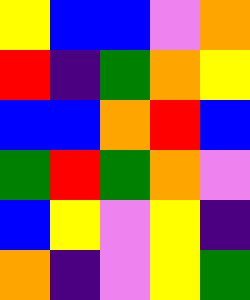[["yellow", "blue", "blue", "violet", "orange"], ["red", "indigo", "green", "orange", "yellow"], ["blue", "blue", "orange", "red", "blue"], ["green", "red", "green", "orange", "violet"], ["blue", "yellow", "violet", "yellow", "indigo"], ["orange", "indigo", "violet", "yellow", "green"]]